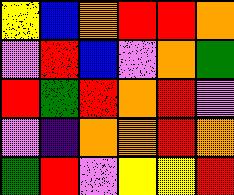[["yellow", "blue", "orange", "red", "red", "orange"], ["violet", "red", "blue", "violet", "orange", "green"], ["red", "green", "red", "orange", "red", "violet"], ["violet", "indigo", "orange", "orange", "red", "orange"], ["green", "red", "violet", "yellow", "yellow", "red"]]